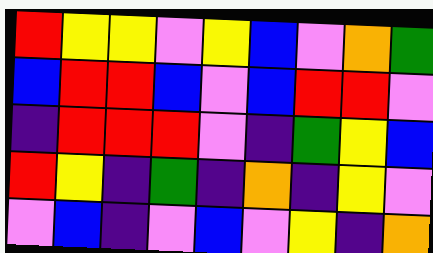[["red", "yellow", "yellow", "violet", "yellow", "blue", "violet", "orange", "green"], ["blue", "red", "red", "blue", "violet", "blue", "red", "red", "violet"], ["indigo", "red", "red", "red", "violet", "indigo", "green", "yellow", "blue"], ["red", "yellow", "indigo", "green", "indigo", "orange", "indigo", "yellow", "violet"], ["violet", "blue", "indigo", "violet", "blue", "violet", "yellow", "indigo", "orange"]]